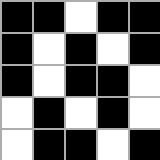[["black", "black", "white", "black", "black"], ["black", "white", "black", "white", "black"], ["black", "white", "black", "black", "white"], ["white", "black", "white", "black", "white"], ["white", "black", "black", "white", "black"]]